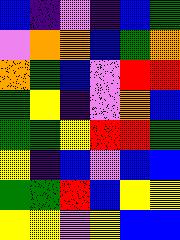[["blue", "indigo", "violet", "indigo", "blue", "green"], ["violet", "orange", "orange", "blue", "green", "orange"], ["orange", "green", "blue", "violet", "red", "red"], ["green", "yellow", "indigo", "violet", "orange", "blue"], ["green", "green", "yellow", "red", "red", "green"], ["yellow", "indigo", "blue", "violet", "blue", "blue"], ["green", "green", "red", "blue", "yellow", "yellow"], ["yellow", "yellow", "violet", "yellow", "blue", "blue"]]